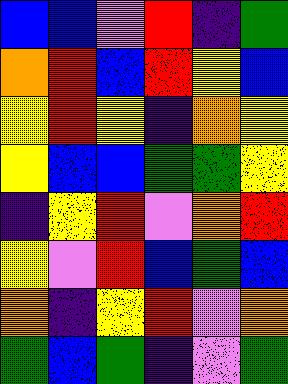[["blue", "blue", "violet", "red", "indigo", "green"], ["orange", "red", "blue", "red", "yellow", "blue"], ["yellow", "red", "yellow", "indigo", "orange", "yellow"], ["yellow", "blue", "blue", "green", "green", "yellow"], ["indigo", "yellow", "red", "violet", "orange", "red"], ["yellow", "violet", "red", "blue", "green", "blue"], ["orange", "indigo", "yellow", "red", "violet", "orange"], ["green", "blue", "green", "indigo", "violet", "green"]]